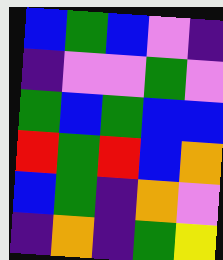[["blue", "green", "blue", "violet", "indigo"], ["indigo", "violet", "violet", "green", "violet"], ["green", "blue", "green", "blue", "blue"], ["red", "green", "red", "blue", "orange"], ["blue", "green", "indigo", "orange", "violet"], ["indigo", "orange", "indigo", "green", "yellow"]]